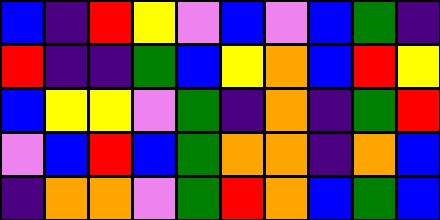[["blue", "indigo", "red", "yellow", "violet", "blue", "violet", "blue", "green", "indigo"], ["red", "indigo", "indigo", "green", "blue", "yellow", "orange", "blue", "red", "yellow"], ["blue", "yellow", "yellow", "violet", "green", "indigo", "orange", "indigo", "green", "red"], ["violet", "blue", "red", "blue", "green", "orange", "orange", "indigo", "orange", "blue"], ["indigo", "orange", "orange", "violet", "green", "red", "orange", "blue", "green", "blue"]]